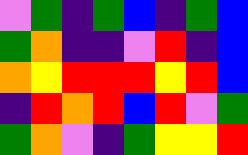[["violet", "green", "indigo", "green", "blue", "indigo", "green", "blue"], ["green", "orange", "indigo", "indigo", "violet", "red", "indigo", "blue"], ["orange", "yellow", "red", "red", "red", "yellow", "red", "blue"], ["indigo", "red", "orange", "red", "blue", "red", "violet", "green"], ["green", "orange", "violet", "indigo", "green", "yellow", "yellow", "red"]]